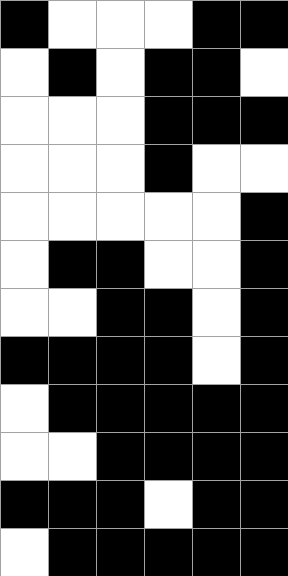[["black", "white", "white", "white", "black", "black"], ["white", "black", "white", "black", "black", "white"], ["white", "white", "white", "black", "black", "black"], ["white", "white", "white", "black", "white", "white"], ["white", "white", "white", "white", "white", "black"], ["white", "black", "black", "white", "white", "black"], ["white", "white", "black", "black", "white", "black"], ["black", "black", "black", "black", "white", "black"], ["white", "black", "black", "black", "black", "black"], ["white", "white", "black", "black", "black", "black"], ["black", "black", "black", "white", "black", "black"], ["white", "black", "black", "black", "black", "black"]]